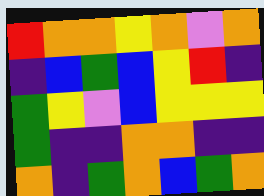[["red", "orange", "orange", "yellow", "orange", "violet", "orange"], ["indigo", "blue", "green", "blue", "yellow", "red", "indigo"], ["green", "yellow", "violet", "blue", "yellow", "yellow", "yellow"], ["green", "indigo", "indigo", "orange", "orange", "indigo", "indigo"], ["orange", "indigo", "green", "orange", "blue", "green", "orange"]]